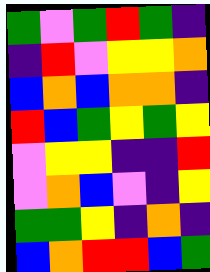[["green", "violet", "green", "red", "green", "indigo"], ["indigo", "red", "violet", "yellow", "yellow", "orange"], ["blue", "orange", "blue", "orange", "orange", "indigo"], ["red", "blue", "green", "yellow", "green", "yellow"], ["violet", "yellow", "yellow", "indigo", "indigo", "red"], ["violet", "orange", "blue", "violet", "indigo", "yellow"], ["green", "green", "yellow", "indigo", "orange", "indigo"], ["blue", "orange", "red", "red", "blue", "green"]]